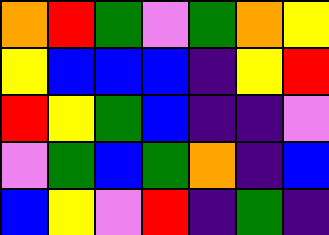[["orange", "red", "green", "violet", "green", "orange", "yellow"], ["yellow", "blue", "blue", "blue", "indigo", "yellow", "red"], ["red", "yellow", "green", "blue", "indigo", "indigo", "violet"], ["violet", "green", "blue", "green", "orange", "indigo", "blue"], ["blue", "yellow", "violet", "red", "indigo", "green", "indigo"]]